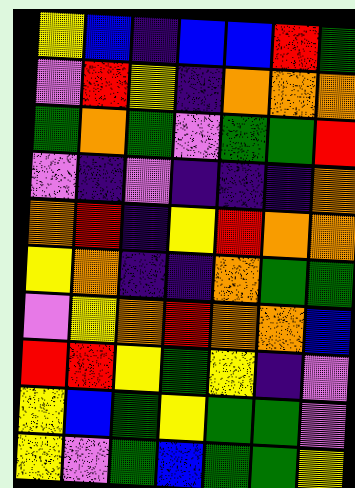[["yellow", "blue", "indigo", "blue", "blue", "red", "green"], ["violet", "red", "yellow", "indigo", "orange", "orange", "orange"], ["green", "orange", "green", "violet", "green", "green", "red"], ["violet", "indigo", "violet", "indigo", "indigo", "indigo", "orange"], ["orange", "red", "indigo", "yellow", "red", "orange", "orange"], ["yellow", "orange", "indigo", "indigo", "orange", "green", "green"], ["violet", "yellow", "orange", "red", "orange", "orange", "blue"], ["red", "red", "yellow", "green", "yellow", "indigo", "violet"], ["yellow", "blue", "green", "yellow", "green", "green", "violet"], ["yellow", "violet", "green", "blue", "green", "green", "yellow"]]